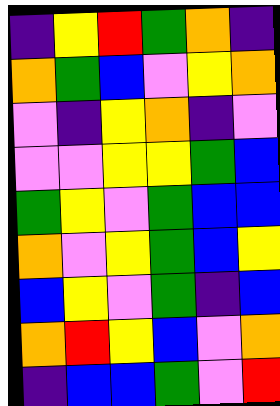[["indigo", "yellow", "red", "green", "orange", "indigo"], ["orange", "green", "blue", "violet", "yellow", "orange"], ["violet", "indigo", "yellow", "orange", "indigo", "violet"], ["violet", "violet", "yellow", "yellow", "green", "blue"], ["green", "yellow", "violet", "green", "blue", "blue"], ["orange", "violet", "yellow", "green", "blue", "yellow"], ["blue", "yellow", "violet", "green", "indigo", "blue"], ["orange", "red", "yellow", "blue", "violet", "orange"], ["indigo", "blue", "blue", "green", "violet", "red"]]